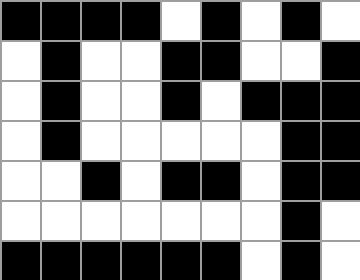[["black", "black", "black", "black", "white", "black", "white", "black", "white"], ["white", "black", "white", "white", "black", "black", "white", "white", "black"], ["white", "black", "white", "white", "black", "white", "black", "black", "black"], ["white", "black", "white", "white", "white", "white", "white", "black", "black"], ["white", "white", "black", "white", "black", "black", "white", "black", "black"], ["white", "white", "white", "white", "white", "white", "white", "black", "white"], ["black", "black", "black", "black", "black", "black", "white", "black", "white"]]